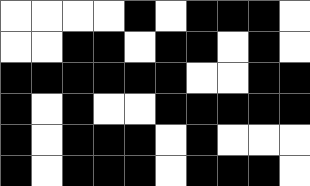[["white", "white", "white", "white", "black", "white", "black", "black", "black", "white"], ["white", "white", "black", "black", "white", "black", "black", "white", "black", "white"], ["black", "black", "black", "black", "black", "black", "white", "white", "black", "black"], ["black", "white", "black", "white", "white", "black", "black", "black", "black", "black"], ["black", "white", "black", "black", "black", "white", "black", "white", "white", "white"], ["black", "white", "black", "black", "black", "white", "black", "black", "black", "white"]]